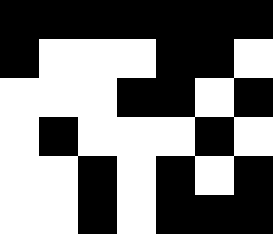[["black", "black", "black", "black", "black", "black", "black"], ["black", "white", "white", "white", "black", "black", "white"], ["white", "white", "white", "black", "black", "white", "black"], ["white", "black", "white", "white", "white", "black", "white"], ["white", "white", "black", "white", "black", "white", "black"], ["white", "white", "black", "white", "black", "black", "black"]]